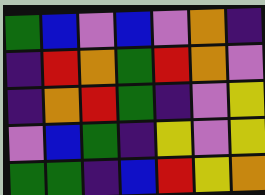[["green", "blue", "violet", "blue", "violet", "orange", "indigo"], ["indigo", "red", "orange", "green", "red", "orange", "violet"], ["indigo", "orange", "red", "green", "indigo", "violet", "yellow"], ["violet", "blue", "green", "indigo", "yellow", "violet", "yellow"], ["green", "green", "indigo", "blue", "red", "yellow", "orange"]]